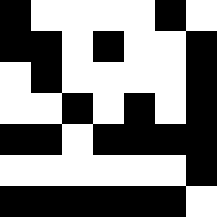[["black", "white", "white", "white", "white", "black", "white"], ["black", "black", "white", "black", "white", "white", "black"], ["white", "black", "white", "white", "white", "white", "black"], ["white", "white", "black", "white", "black", "white", "black"], ["black", "black", "white", "black", "black", "black", "black"], ["white", "white", "white", "white", "white", "white", "black"], ["black", "black", "black", "black", "black", "black", "white"]]